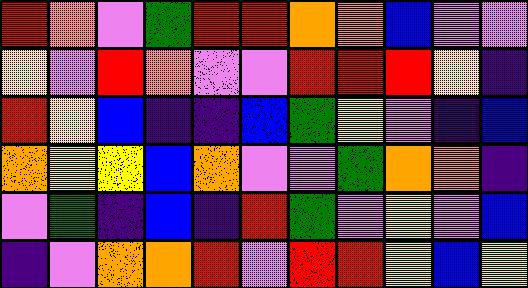[["red", "orange", "violet", "green", "red", "red", "orange", "orange", "blue", "violet", "violet"], ["yellow", "violet", "red", "orange", "violet", "violet", "red", "red", "red", "yellow", "indigo"], ["red", "yellow", "blue", "indigo", "indigo", "blue", "green", "yellow", "violet", "indigo", "blue"], ["orange", "yellow", "yellow", "blue", "orange", "violet", "violet", "green", "orange", "orange", "indigo"], ["violet", "green", "indigo", "blue", "indigo", "red", "green", "violet", "yellow", "violet", "blue"], ["indigo", "violet", "orange", "orange", "red", "violet", "red", "red", "yellow", "blue", "yellow"]]